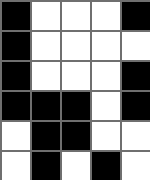[["black", "white", "white", "white", "black"], ["black", "white", "white", "white", "white"], ["black", "white", "white", "white", "black"], ["black", "black", "black", "white", "black"], ["white", "black", "black", "white", "white"], ["white", "black", "white", "black", "white"]]